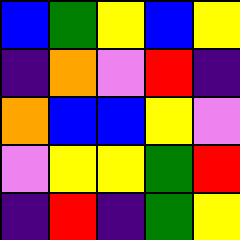[["blue", "green", "yellow", "blue", "yellow"], ["indigo", "orange", "violet", "red", "indigo"], ["orange", "blue", "blue", "yellow", "violet"], ["violet", "yellow", "yellow", "green", "red"], ["indigo", "red", "indigo", "green", "yellow"]]